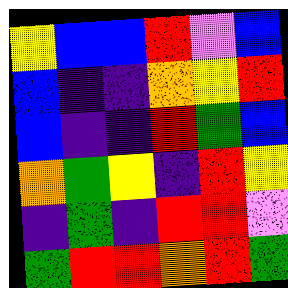[["yellow", "blue", "blue", "red", "violet", "blue"], ["blue", "indigo", "indigo", "orange", "yellow", "red"], ["blue", "indigo", "indigo", "red", "green", "blue"], ["orange", "green", "yellow", "indigo", "red", "yellow"], ["indigo", "green", "indigo", "red", "red", "violet"], ["green", "red", "red", "orange", "red", "green"]]